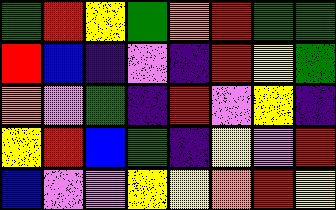[["green", "red", "yellow", "green", "orange", "red", "green", "green"], ["red", "blue", "indigo", "violet", "indigo", "red", "yellow", "green"], ["orange", "violet", "green", "indigo", "red", "violet", "yellow", "indigo"], ["yellow", "red", "blue", "green", "indigo", "yellow", "violet", "red"], ["blue", "violet", "violet", "yellow", "yellow", "orange", "red", "yellow"]]